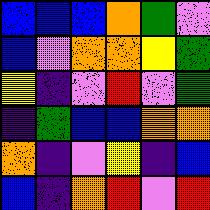[["blue", "blue", "blue", "orange", "green", "violet"], ["blue", "violet", "orange", "orange", "yellow", "green"], ["yellow", "indigo", "violet", "red", "violet", "green"], ["indigo", "green", "blue", "blue", "orange", "orange"], ["orange", "indigo", "violet", "yellow", "indigo", "blue"], ["blue", "indigo", "orange", "red", "violet", "red"]]